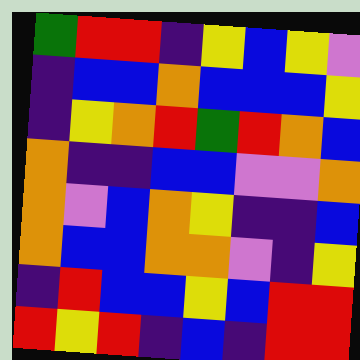[["green", "red", "red", "indigo", "yellow", "blue", "yellow", "violet"], ["indigo", "blue", "blue", "orange", "blue", "blue", "blue", "yellow"], ["indigo", "yellow", "orange", "red", "green", "red", "orange", "blue"], ["orange", "indigo", "indigo", "blue", "blue", "violet", "violet", "orange"], ["orange", "violet", "blue", "orange", "yellow", "indigo", "indigo", "blue"], ["orange", "blue", "blue", "orange", "orange", "violet", "indigo", "yellow"], ["indigo", "red", "blue", "blue", "yellow", "blue", "red", "red"], ["red", "yellow", "red", "indigo", "blue", "indigo", "red", "red"]]